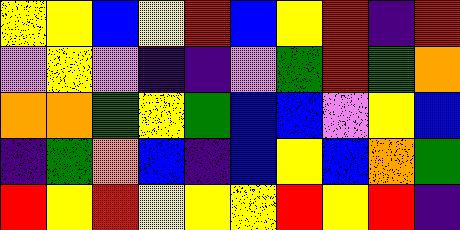[["yellow", "yellow", "blue", "yellow", "red", "blue", "yellow", "red", "indigo", "red"], ["violet", "yellow", "violet", "indigo", "indigo", "violet", "green", "red", "green", "orange"], ["orange", "orange", "green", "yellow", "green", "blue", "blue", "violet", "yellow", "blue"], ["indigo", "green", "orange", "blue", "indigo", "blue", "yellow", "blue", "orange", "green"], ["red", "yellow", "red", "yellow", "yellow", "yellow", "red", "yellow", "red", "indigo"]]